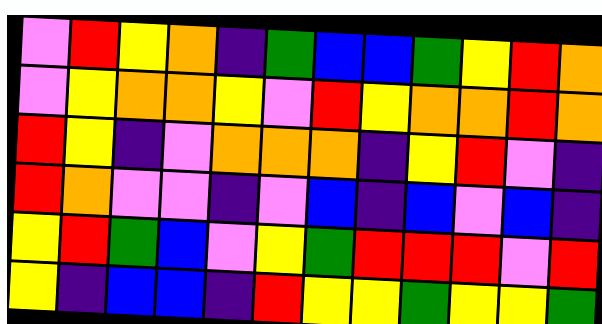[["violet", "red", "yellow", "orange", "indigo", "green", "blue", "blue", "green", "yellow", "red", "orange"], ["violet", "yellow", "orange", "orange", "yellow", "violet", "red", "yellow", "orange", "orange", "red", "orange"], ["red", "yellow", "indigo", "violet", "orange", "orange", "orange", "indigo", "yellow", "red", "violet", "indigo"], ["red", "orange", "violet", "violet", "indigo", "violet", "blue", "indigo", "blue", "violet", "blue", "indigo"], ["yellow", "red", "green", "blue", "violet", "yellow", "green", "red", "red", "red", "violet", "red"], ["yellow", "indigo", "blue", "blue", "indigo", "red", "yellow", "yellow", "green", "yellow", "yellow", "green"]]